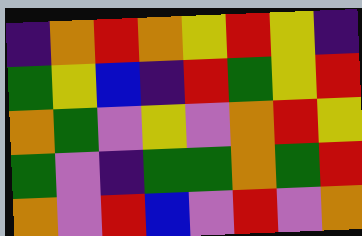[["indigo", "orange", "red", "orange", "yellow", "red", "yellow", "indigo"], ["green", "yellow", "blue", "indigo", "red", "green", "yellow", "red"], ["orange", "green", "violet", "yellow", "violet", "orange", "red", "yellow"], ["green", "violet", "indigo", "green", "green", "orange", "green", "red"], ["orange", "violet", "red", "blue", "violet", "red", "violet", "orange"]]